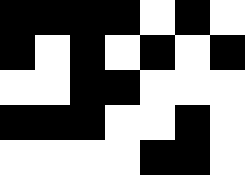[["black", "black", "black", "black", "white", "black", "white"], ["black", "white", "black", "white", "black", "white", "black"], ["white", "white", "black", "black", "white", "white", "white"], ["black", "black", "black", "white", "white", "black", "white"], ["white", "white", "white", "white", "black", "black", "white"]]